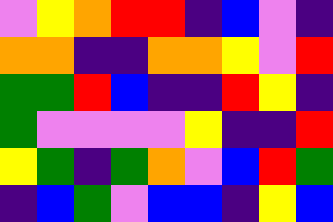[["violet", "yellow", "orange", "red", "red", "indigo", "blue", "violet", "indigo"], ["orange", "orange", "indigo", "indigo", "orange", "orange", "yellow", "violet", "red"], ["green", "green", "red", "blue", "indigo", "indigo", "red", "yellow", "indigo"], ["green", "violet", "violet", "violet", "violet", "yellow", "indigo", "indigo", "red"], ["yellow", "green", "indigo", "green", "orange", "violet", "blue", "red", "green"], ["indigo", "blue", "green", "violet", "blue", "blue", "indigo", "yellow", "blue"]]